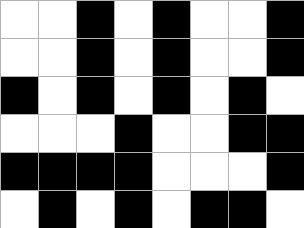[["white", "white", "black", "white", "black", "white", "white", "black"], ["white", "white", "black", "white", "black", "white", "white", "black"], ["black", "white", "black", "white", "black", "white", "black", "white"], ["white", "white", "white", "black", "white", "white", "black", "black"], ["black", "black", "black", "black", "white", "white", "white", "black"], ["white", "black", "white", "black", "white", "black", "black", "white"]]